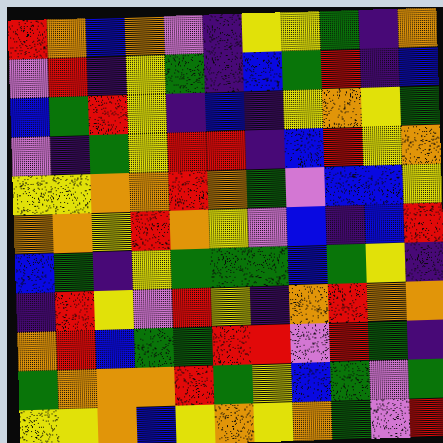[["red", "orange", "blue", "orange", "violet", "indigo", "yellow", "yellow", "green", "indigo", "orange"], ["violet", "red", "indigo", "yellow", "green", "indigo", "blue", "green", "red", "indigo", "blue"], ["blue", "green", "red", "yellow", "indigo", "blue", "indigo", "yellow", "orange", "yellow", "green"], ["violet", "indigo", "green", "yellow", "red", "red", "indigo", "blue", "red", "yellow", "orange"], ["yellow", "yellow", "orange", "orange", "red", "orange", "green", "violet", "blue", "blue", "yellow"], ["orange", "orange", "yellow", "red", "orange", "yellow", "violet", "blue", "indigo", "blue", "red"], ["blue", "green", "indigo", "yellow", "green", "green", "green", "blue", "green", "yellow", "indigo"], ["indigo", "red", "yellow", "violet", "red", "yellow", "indigo", "orange", "red", "orange", "orange"], ["orange", "red", "blue", "green", "green", "red", "red", "violet", "red", "green", "indigo"], ["green", "orange", "orange", "orange", "red", "green", "yellow", "blue", "green", "violet", "green"], ["yellow", "yellow", "orange", "blue", "yellow", "orange", "yellow", "orange", "green", "violet", "red"]]